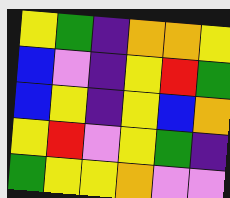[["yellow", "green", "indigo", "orange", "orange", "yellow"], ["blue", "violet", "indigo", "yellow", "red", "green"], ["blue", "yellow", "indigo", "yellow", "blue", "orange"], ["yellow", "red", "violet", "yellow", "green", "indigo"], ["green", "yellow", "yellow", "orange", "violet", "violet"]]